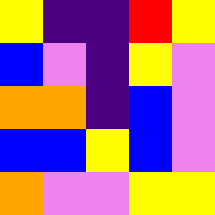[["yellow", "indigo", "indigo", "red", "yellow"], ["blue", "violet", "indigo", "yellow", "violet"], ["orange", "orange", "indigo", "blue", "violet"], ["blue", "blue", "yellow", "blue", "violet"], ["orange", "violet", "violet", "yellow", "yellow"]]